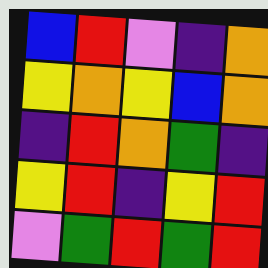[["blue", "red", "violet", "indigo", "orange"], ["yellow", "orange", "yellow", "blue", "orange"], ["indigo", "red", "orange", "green", "indigo"], ["yellow", "red", "indigo", "yellow", "red"], ["violet", "green", "red", "green", "red"]]